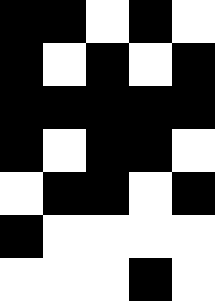[["black", "black", "white", "black", "white"], ["black", "white", "black", "white", "black"], ["black", "black", "black", "black", "black"], ["black", "white", "black", "black", "white"], ["white", "black", "black", "white", "black"], ["black", "white", "white", "white", "white"], ["white", "white", "white", "black", "white"]]